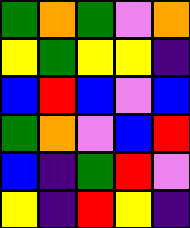[["green", "orange", "green", "violet", "orange"], ["yellow", "green", "yellow", "yellow", "indigo"], ["blue", "red", "blue", "violet", "blue"], ["green", "orange", "violet", "blue", "red"], ["blue", "indigo", "green", "red", "violet"], ["yellow", "indigo", "red", "yellow", "indigo"]]